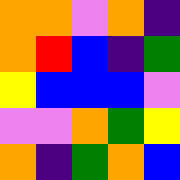[["orange", "orange", "violet", "orange", "indigo"], ["orange", "red", "blue", "indigo", "green"], ["yellow", "blue", "blue", "blue", "violet"], ["violet", "violet", "orange", "green", "yellow"], ["orange", "indigo", "green", "orange", "blue"]]